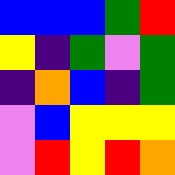[["blue", "blue", "blue", "green", "red"], ["yellow", "indigo", "green", "violet", "green"], ["indigo", "orange", "blue", "indigo", "green"], ["violet", "blue", "yellow", "yellow", "yellow"], ["violet", "red", "yellow", "red", "orange"]]